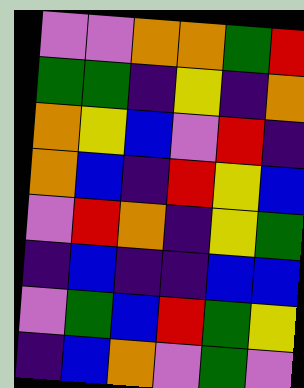[["violet", "violet", "orange", "orange", "green", "red"], ["green", "green", "indigo", "yellow", "indigo", "orange"], ["orange", "yellow", "blue", "violet", "red", "indigo"], ["orange", "blue", "indigo", "red", "yellow", "blue"], ["violet", "red", "orange", "indigo", "yellow", "green"], ["indigo", "blue", "indigo", "indigo", "blue", "blue"], ["violet", "green", "blue", "red", "green", "yellow"], ["indigo", "blue", "orange", "violet", "green", "violet"]]